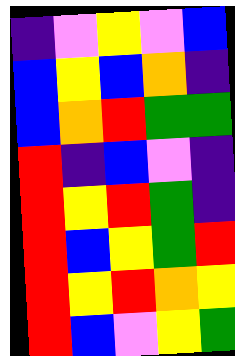[["indigo", "violet", "yellow", "violet", "blue"], ["blue", "yellow", "blue", "orange", "indigo"], ["blue", "orange", "red", "green", "green"], ["red", "indigo", "blue", "violet", "indigo"], ["red", "yellow", "red", "green", "indigo"], ["red", "blue", "yellow", "green", "red"], ["red", "yellow", "red", "orange", "yellow"], ["red", "blue", "violet", "yellow", "green"]]